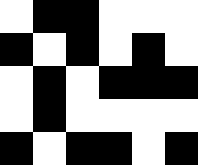[["white", "black", "black", "white", "white", "white"], ["black", "white", "black", "white", "black", "white"], ["white", "black", "white", "black", "black", "black"], ["white", "black", "white", "white", "white", "white"], ["black", "white", "black", "black", "white", "black"]]